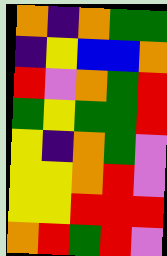[["orange", "indigo", "orange", "green", "green"], ["indigo", "yellow", "blue", "blue", "orange"], ["red", "violet", "orange", "green", "red"], ["green", "yellow", "green", "green", "red"], ["yellow", "indigo", "orange", "green", "violet"], ["yellow", "yellow", "orange", "red", "violet"], ["yellow", "yellow", "red", "red", "red"], ["orange", "red", "green", "red", "violet"]]